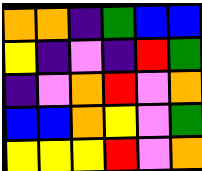[["orange", "orange", "indigo", "green", "blue", "blue"], ["yellow", "indigo", "violet", "indigo", "red", "green"], ["indigo", "violet", "orange", "red", "violet", "orange"], ["blue", "blue", "orange", "yellow", "violet", "green"], ["yellow", "yellow", "yellow", "red", "violet", "orange"]]